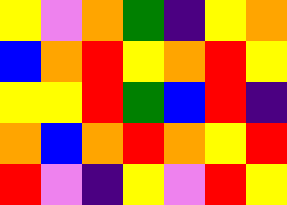[["yellow", "violet", "orange", "green", "indigo", "yellow", "orange"], ["blue", "orange", "red", "yellow", "orange", "red", "yellow"], ["yellow", "yellow", "red", "green", "blue", "red", "indigo"], ["orange", "blue", "orange", "red", "orange", "yellow", "red"], ["red", "violet", "indigo", "yellow", "violet", "red", "yellow"]]